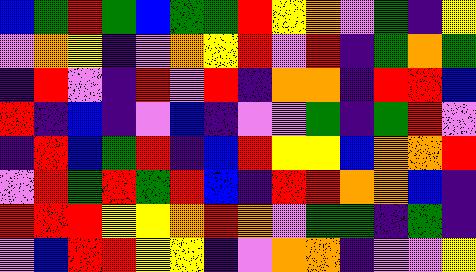[["blue", "green", "red", "green", "blue", "green", "green", "red", "yellow", "orange", "violet", "green", "indigo", "yellow"], ["violet", "orange", "yellow", "indigo", "violet", "orange", "yellow", "red", "violet", "red", "indigo", "green", "orange", "green"], ["indigo", "red", "violet", "indigo", "red", "violet", "red", "indigo", "orange", "orange", "indigo", "red", "red", "blue"], ["red", "indigo", "blue", "indigo", "violet", "blue", "indigo", "violet", "violet", "green", "indigo", "green", "red", "violet"], ["indigo", "red", "blue", "green", "red", "indigo", "blue", "red", "yellow", "yellow", "blue", "orange", "orange", "red"], ["violet", "red", "green", "red", "green", "red", "blue", "indigo", "red", "red", "orange", "orange", "blue", "indigo"], ["red", "red", "red", "yellow", "yellow", "orange", "red", "orange", "violet", "green", "green", "indigo", "green", "indigo"], ["violet", "blue", "red", "red", "yellow", "yellow", "indigo", "violet", "orange", "orange", "indigo", "violet", "violet", "yellow"]]